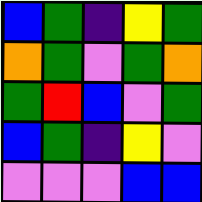[["blue", "green", "indigo", "yellow", "green"], ["orange", "green", "violet", "green", "orange"], ["green", "red", "blue", "violet", "green"], ["blue", "green", "indigo", "yellow", "violet"], ["violet", "violet", "violet", "blue", "blue"]]